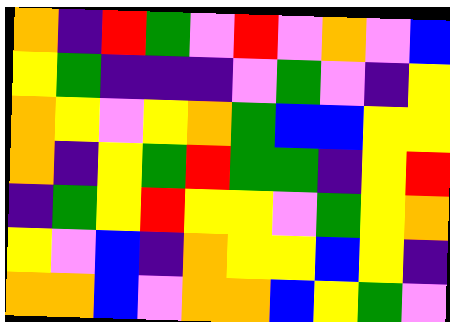[["orange", "indigo", "red", "green", "violet", "red", "violet", "orange", "violet", "blue"], ["yellow", "green", "indigo", "indigo", "indigo", "violet", "green", "violet", "indigo", "yellow"], ["orange", "yellow", "violet", "yellow", "orange", "green", "blue", "blue", "yellow", "yellow"], ["orange", "indigo", "yellow", "green", "red", "green", "green", "indigo", "yellow", "red"], ["indigo", "green", "yellow", "red", "yellow", "yellow", "violet", "green", "yellow", "orange"], ["yellow", "violet", "blue", "indigo", "orange", "yellow", "yellow", "blue", "yellow", "indigo"], ["orange", "orange", "blue", "violet", "orange", "orange", "blue", "yellow", "green", "violet"]]